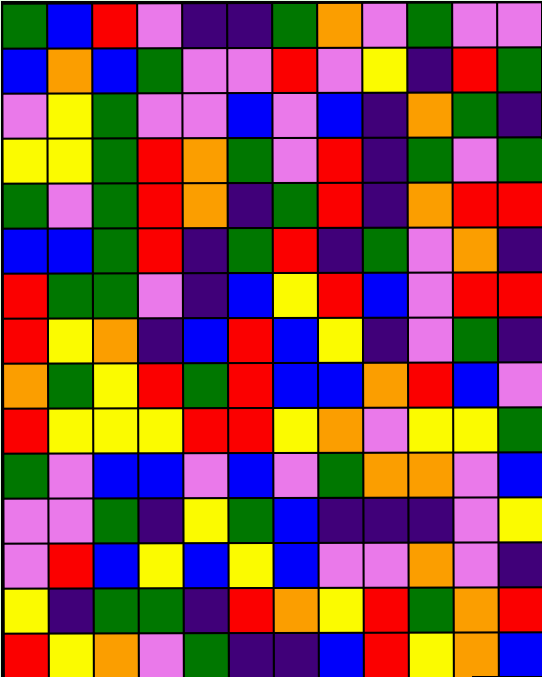[["green", "blue", "red", "violet", "indigo", "indigo", "green", "orange", "violet", "green", "violet", "violet"], ["blue", "orange", "blue", "green", "violet", "violet", "red", "violet", "yellow", "indigo", "red", "green"], ["violet", "yellow", "green", "violet", "violet", "blue", "violet", "blue", "indigo", "orange", "green", "indigo"], ["yellow", "yellow", "green", "red", "orange", "green", "violet", "red", "indigo", "green", "violet", "green"], ["green", "violet", "green", "red", "orange", "indigo", "green", "red", "indigo", "orange", "red", "red"], ["blue", "blue", "green", "red", "indigo", "green", "red", "indigo", "green", "violet", "orange", "indigo"], ["red", "green", "green", "violet", "indigo", "blue", "yellow", "red", "blue", "violet", "red", "red"], ["red", "yellow", "orange", "indigo", "blue", "red", "blue", "yellow", "indigo", "violet", "green", "indigo"], ["orange", "green", "yellow", "red", "green", "red", "blue", "blue", "orange", "red", "blue", "violet"], ["red", "yellow", "yellow", "yellow", "red", "red", "yellow", "orange", "violet", "yellow", "yellow", "green"], ["green", "violet", "blue", "blue", "violet", "blue", "violet", "green", "orange", "orange", "violet", "blue"], ["violet", "violet", "green", "indigo", "yellow", "green", "blue", "indigo", "indigo", "indigo", "violet", "yellow"], ["violet", "red", "blue", "yellow", "blue", "yellow", "blue", "violet", "violet", "orange", "violet", "indigo"], ["yellow", "indigo", "green", "green", "indigo", "red", "orange", "yellow", "red", "green", "orange", "red"], ["red", "yellow", "orange", "violet", "green", "indigo", "indigo", "blue", "red", "yellow", "orange", "blue"]]